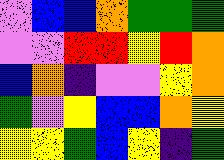[["violet", "blue", "blue", "orange", "green", "green", "green"], ["violet", "violet", "red", "red", "yellow", "red", "orange"], ["blue", "orange", "indigo", "violet", "violet", "yellow", "orange"], ["green", "violet", "yellow", "blue", "blue", "orange", "yellow"], ["yellow", "yellow", "green", "blue", "yellow", "indigo", "green"]]